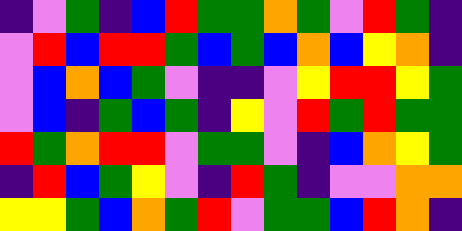[["indigo", "violet", "green", "indigo", "blue", "red", "green", "green", "orange", "green", "violet", "red", "green", "indigo"], ["violet", "red", "blue", "red", "red", "green", "blue", "green", "blue", "orange", "blue", "yellow", "orange", "indigo"], ["violet", "blue", "orange", "blue", "green", "violet", "indigo", "indigo", "violet", "yellow", "red", "red", "yellow", "green"], ["violet", "blue", "indigo", "green", "blue", "green", "indigo", "yellow", "violet", "red", "green", "red", "green", "green"], ["red", "green", "orange", "red", "red", "violet", "green", "green", "violet", "indigo", "blue", "orange", "yellow", "green"], ["indigo", "red", "blue", "green", "yellow", "violet", "indigo", "red", "green", "indigo", "violet", "violet", "orange", "orange"], ["yellow", "yellow", "green", "blue", "orange", "green", "red", "violet", "green", "green", "blue", "red", "orange", "indigo"]]